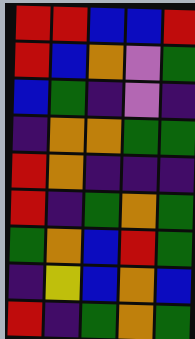[["red", "red", "blue", "blue", "red"], ["red", "blue", "orange", "violet", "green"], ["blue", "green", "indigo", "violet", "indigo"], ["indigo", "orange", "orange", "green", "green"], ["red", "orange", "indigo", "indigo", "indigo"], ["red", "indigo", "green", "orange", "green"], ["green", "orange", "blue", "red", "green"], ["indigo", "yellow", "blue", "orange", "blue"], ["red", "indigo", "green", "orange", "green"]]